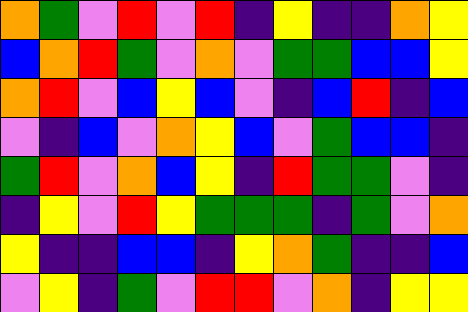[["orange", "green", "violet", "red", "violet", "red", "indigo", "yellow", "indigo", "indigo", "orange", "yellow"], ["blue", "orange", "red", "green", "violet", "orange", "violet", "green", "green", "blue", "blue", "yellow"], ["orange", "red", "violet", "blue", "yellow", "blue", "violet", "indigo", "blue", "red", "indigo", "blue"], ["violet", "indigo", "blue", "violet", "orange", "yellow", "blue", "violet", "green", "blue", "blue", "indigo"], ["green", "red", "violet", "orange", "blue", "yellow", "indigo", "red", "green", "green", "violet", "indigo"], ["indigo", "yellow", "violet", "red", "yellow", "green", "green", "green", "indigo", "green", "violet", "orange"], ["yellow", "indigo", "indigo", "blue", "blue", "indigo", "yellow", "orange", "green", "indigo", "indigo", "blue"], ["violet", "yellow", "indigo", "green", "violet", "red", "red", "violet", "orange", "indigo", "yellow", "yellow"]]